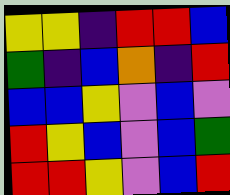[["yellow", "yellow", "indigo", "red", "red", "blue"], ["green", "indigo", "blue", "orange", "indigo", "red"], ["blue", "blue", "yellow", "violet", "blue", "violet"], ["red", "yellow", "blue", "violet", "blue", "green"], ["red", "red", "yellow", "violet", "blue", "red"]]